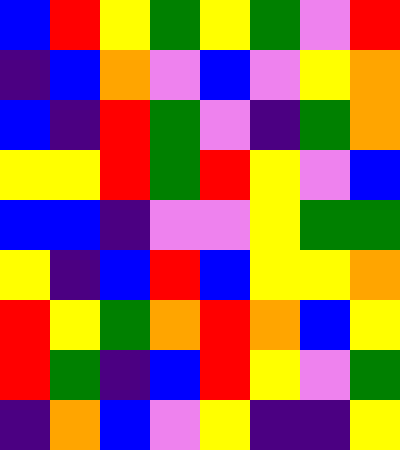[["blue", "red", "yellow", "green", "yellow", "green", "violet", "red"], ["indigo", "blue", "orange", "violet", "blue", "violet", "yellow", "orange"], ["blue", "indigo", "red", "green", "violet", "indigo", "green", "orange"], ["yellow", "yellow", "red", "green", "red", "yellow", "violet", "blue"], ["blue", "blue", "indigo", "violet", "violet", "yellow", "green", "green"], ["yellow", "indigo", "blue", "red", "blue", "yellow", "yellow", "orange"], ["red", "yellow", "green", "orange", "red", "orange", "blue", "yellow"], ["red", "green", "indigo", "blue", "red", "yellow", "violet", "green"], ["indigo", "orange", "blue", "violet", "yellow", "indigo", "indigo", "yellow"]]